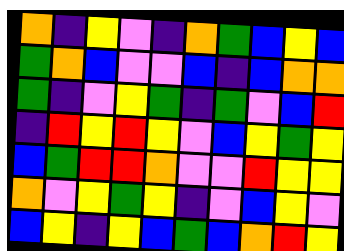[["orange", "indigo", "yellow", "violet", "indigo", "orange", "green", "blue", "yellow", "blue"], ["green", "orange", "blue", "violet", "violet", "blue", "indigo", "blue", "orange", "orange"], ["green", "indigo", "violet", "yellow", "green", "indigo", "green", "violet", "blue", "red"], ["indigo", "red", "yellow", "red", "yellow", "violet", "blue", "yellow", "green", "yellow"], ["blue", "green", "red", "red", "orange", "violet", "violet", "red", "yellow", "yellow"], ["orange", "violet", "yellow", "green", "yellow", "indigo", "violet", "blue", "yellow", "violet"], ["blue", "yellow", "indigo", "yellow", "blue", "green", "blue", "orange", "red", "yellow"]]